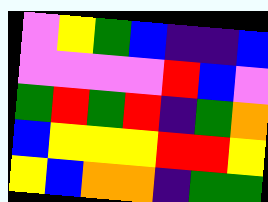[["violet", "yellow", "green", "blue", "indigo", "indigo", "blue"], ["violet", "violet", "violet", "violet", "red", "blue", "violet"], ["green", "red", "green", "red", "indigo", "green", "orange"], ["blue", "yellow", "yellow", "yellow", "red", "red", "yellow"], ["yellow", "blue", "orange", "orange", "indigo", "green", "green"]]